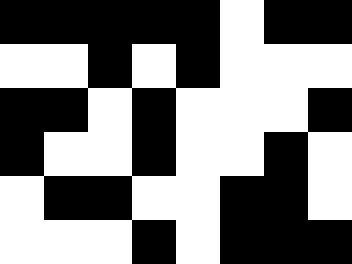[["black", "black", "black", "black", "black", "white", "black", "black"], ["white", "white", "black", "white", "black", "white", "white", "white"], ["black", "black", "white", "black", "white", "white", "white", "black"], ["black", "white", "white", "black", "white", "white", "black", "white"], ["white", "black", "black", "white", "white", "black", "black", "white"], ["white", "white", "white", "black", "white", "black", "black", "black"]]